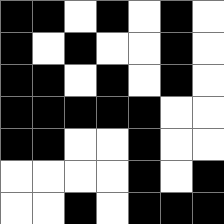[["black", "black", "white", "black", "white", "black", "white"], ["black", "white", "black", "white", "white", "black", "white"], ["black", "black", "white", "black", "white", "black", "white"], ["black", "black", "black", "black", "black", "white", "white"], ["black", "black", "white", "white", "black", "white", "white"], ["white", "white", "white", "white", "black", "white", "black"], ["white", "white", "black", "white", "black", "black", "black"]]